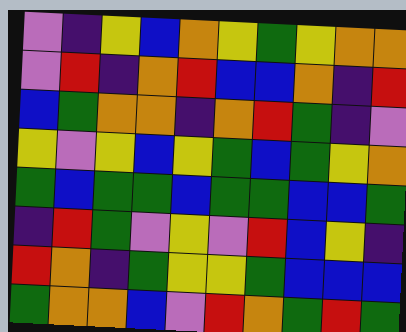[["violet", "indigo", "yellow", "blue", "orange", "yellow", "green", "yellow", "orange", "orange"], ["violet", "red", "indigo", "orange", "red", "blue", "blue", "orange", "indigo", "red"], ["blue", "green", "orange", "orange", "indigo", "orange", "red", "green", "indigo", "violet"], ["yellow", "violet", "yellow", "blue", "yellow", "green", "blue", "green", "yellow", "orange"], ["green", "blue", "green", "green", "blue", "green", "green", "blue", "blue", "green"], ["indigo", "red", "green", "violet", "yellow", "violet", "red", "blue", "yellow", "indigo"], ["red", "orange", "indigo", "green", "yellow", "yellow", "green", "blue", "blue", "blue"], ["green", "orange", "orange", "blue", "violet", "red", "orange", "green", "red", "green"]]